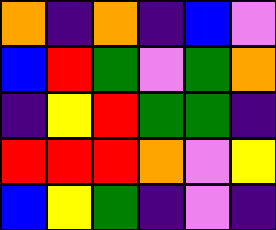[["orange", "indigo", "orange", "indigo", "blue", "violet"], ["blue", "red", "green", "violet", "green", "orange"], ["indigo", "yellow", "red", "green", "green", "indigo"], ["red", "red", "red", "orange", "violet", "yellow"], ["blue", "yellow", "green", "indigo", "violet", "indigo"]]